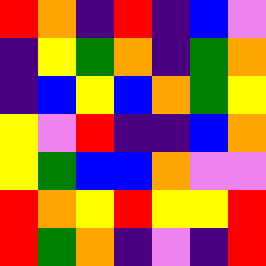[["red", "orange", "indigo", "red", "indigo", "blue", "violet"], ["indigo", "yellow", "green", "orange", "indigo", "green", "orange"], ["indigo", "blue", "yellow", "blue", "orange", "green", "yellow"], ["yellow", "violet", "red", "indigo", "indigo", "blue", "orange"], ["yellow", "green", "blue", "blue", "orange", "violet", "violet"], ["red", "orange", "yellow", "red", "yellow", "yellow", "red"], ["red", "green", "orange", "indigo", "violet", "indigo", "red"]]